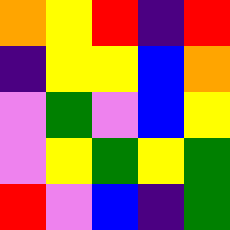[["orange", "yellow", "red", "indigo", "red"], ["indigo", "yellow", "yellow", "blue", "orange"], ["violet", "green", "violet", "blue", "yellow"], ["violet", "yellow", "green", "yellow", "green"], ["red", "violet", "blue", "indigo", "green"]]